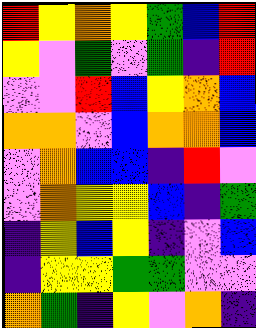[["red", "yellow", "orange", "yellow", "green", "blue", "red"], ["yellow", "violet", "green", "violet", "green", "indigo", "red"], ["violet", "violet", "red", "blue", "yellow", "orange", "blue"], ["orange", "orange", "violet", "blue", "orange", "orange", "blue"], ["violet", "orange", "blue", "blue", "indigo", "red", "violet"], ["violet", "orange", "yellow", "yellow", "blue", "indigo", "green"], ["indigo", "yellow", "blue", "yellow", "indigo", "violet", "blue"], ["indigo", "yellow", "yellow", "green", "green", "violet", "violet"], ["orange", "green", "indigo", "yellow", "violet", "orange", "indigo"]]